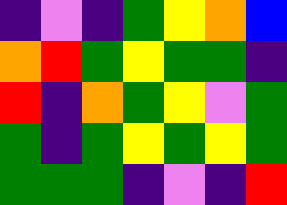[["indigo", "violet", "indigo", "green", "yellow", "orange", "blue"], ["orange", "red", "green", "yellow", "green", "green", "indigo"], ["red", "indigo", "orange", "green", "yellow", "violet", "green"], ["green", "indigo", "green", "yellow", "green", "yellow", "green"], ["green", "green", "green", "indigo", "violet", "indigo", "red"]]